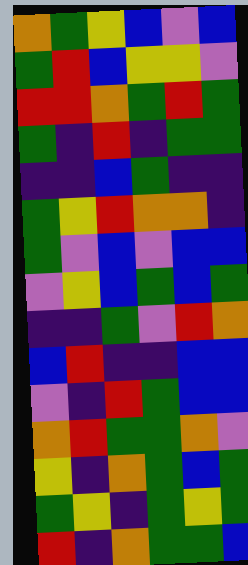[["orange", "green", "yellow", "blue", "violet", "blue"], ["green", "red", "blue", "yellow", "yellow", "violet"], ["red", "red", "orange", "green", "red", "green"], ["green", "indigo", "red", "indigo", "green", "green"], ["indigo", "indigo", "blue", "green", "indigo", "indigo"], ["green", "yellow", "red", "orange", "orange", "indigo"], ["green", "violet", "blue", "violet", "blue", "blue"], ["violet", "yellow", "blue", "green", "blue", "green"], ["indigo", "indigo", "green", "violet", "red", "orange"], ["blue", "red", "indigo", "indigo", "blue", "blue"], ["violet", "indigo", "red", "green", "blue", "blue"], ["orange", "red", "green", "green", "orange", "violet"], ["yellow", "indigo", "orange", "green", "blue", "green"], ["green", "yellow", "indigo", "green", "yellow", "green"], ["red", "indigo", "orange", "green", "green", "blue"]]